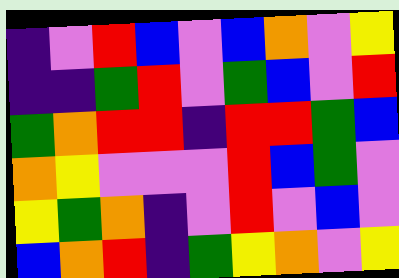[["indigo", "violet", "red", "blue", "violet", "blue", "orange", "violet", "yellow"], ["indigo", "indigo", "green", "red", "violet", "green", "blue", "violet", "red"], ["green", "orange", "red", "red", "indigo", "red", "red", "green", "blue"], ["orange", "yellow", "violet", "violet", "violet", "red", "blue", "green", "violet"], ["yellow", "green", "orange", "indigo", "violet", "red", "violet", "blue", "violet"], ["blue", "orange", "red", "indigo", "green", "yellow", "orange", "violet", "yellow"]]